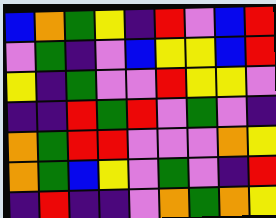[["blue", "orange", "green", "yellow", "indigo", "red", "violet", "blue", "red"], ["violet", "green", "indigo", "violet", "blue", "yellow", "yellow", "blue", "red"], ["yellow", "indigo", "green", "violet", "violet", "red", "yellow", "yellow", "violet"], ["indigo", "indigo", "red", "green", "red", "violet", "green", "violet", "indigo"], ["orange", "green", "red", "red", "violet", "violet", "violet", "orange", "yellow"], ["orange", "green", "blue", "yellow", "violet", "green", "violet", "indigo", "red"], ["indigo", "red", "indigo", "indigo", "violet", "orange", "green", "orange", "yellow"]]